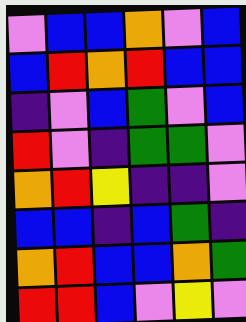[["violet", "blue", "blue", "orange", "violet", "blue"], ["blue", "red", "orange", "red", "blue", "blue"], ["indigo", "violet", "blue", "green", "violet", "blue"], ["red", "violet", "indigo", "green", "green", "violet"], ["orange", "red", "yellow", "indigo", "indigo", "violet"], ["blue", "blue", "indigo", "blue", "green", "indigo"], ["orange", "red", "blue", "blue", "orange", "green"], ["red", "red", "blue", "violet", "yellow", "violet"]]